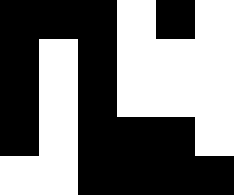[["black", "black", "black", "white", "black", "white"], ["black", "white", "black", "white", "white", "white"], ["black", "white", "black", "white", "white", "white"], ["black", "white", "black", "black", "black", "white"], ["white", "white", "black", "black", "black", "black"]]